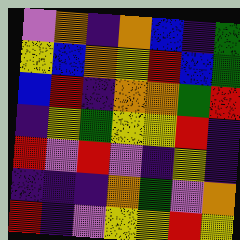[["violet", "orange", "indigo", "orange", "blue", "indigo", "green"], ["yellow", "blue", "orange", "yellow", "red", "blue", "green"], ["blue", "red", "indigo", "orange", "orange", "green", "red"], ["indigo", "yellow", "green", "yellow", "yellow", "red", "indigo"], ["red", "violet", "red", "violet", "indigo", "yellow", "indigo"], ["indigo", "indigo", "indigo", "orange", "green", "violet", "orange"], ["red", "indigo", "violet", "yellow", "yellow", "red", "yellow"]]